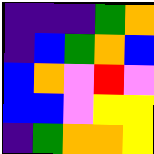[["indigo", "indigo", "indigo", "green", "orange"], ["indigo", "blue", "green", "orange", "blue"], ["blue", "orange", "violet", "red", "violet"], ["blue", "blue", "violet", "yellow", "yellow"], ["indigo", "green", "orange", "orange", "yellow"]]